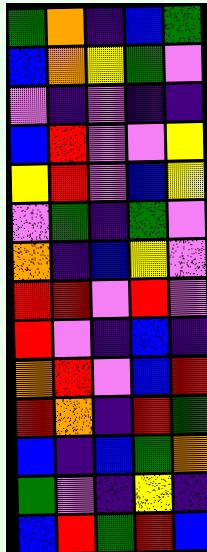[["green", "orange", "indigo", "blue", "green"], ["blue", "orange", "yellow", "green", "violet"], ["violet", "indigo", "violet", "indigo", "indigo"], ["blue", "red", "violet", "violet", "yellow"], ["yellow", "red", "violet", "blue", "yellow"], ["violet", "green", "indigo", "green", "violet"], ["orange", "indigo", "blue", "yellow", "violet"], ["red", "red", "violet", "red", "violet"], ["red", "violet", "indigo", "blue", "indigo"], ["orange", "red", "violet", "blue", "red"], ["red", "orange", "indigo", "red", "green"], ["blue", "indigo", "blue", "green", "orange"], ["green", "violet", "indigo", "yellow", "indigo"], ["blue", "red", "green", "red", "blue"]]